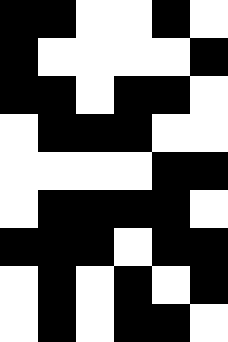[["black", "black", "white", "white", "black", "white"], ["black", "white", "white", "white", "white", "black"], ["black", "black", "white", "black", "black", "white"], ["white", "black", "black", "black", "white", "white"], ["white", "white", "white", "white", "black", "black"], ["white", "black", "black", "black", "black", "white"], ["black", "black", "black", "white", "black", "black"], ["white", "black", "white", "black", "white", "black"], ["white", "black", "white", "black", "black", "white"]]